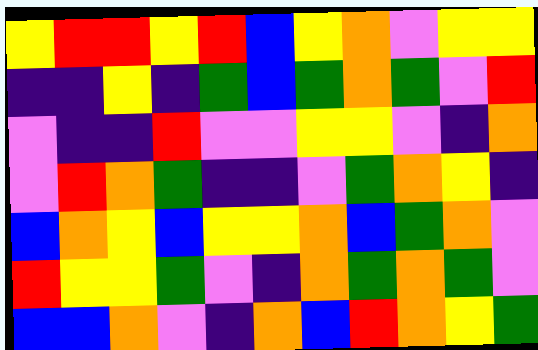[["yellow", "red", "red", "yellow", "red", "blue", "yellow", "orange", "violet", "yellow", "yellow"], ["indigo", "indigo", "yellow", "indigo", "green", "blue", "green", "orange", "green", "violet", "red"], ["violet", "indigo", "indigo", "red", "violet", "violet", "yellow", "yellow", "violet", "indigo", "orange"], ["violet", "red", "orange", "green", "indigo", "indigo", "violet", "green", "orange", "yellow", "indigo"], ["blue", "orange", "yellow", "blue", "yellow", "yellow", "orange", "blue", "green", "orange", "violet"], ["red", "yellow", "yellow", "green", "violet", "indigo", "orange", "green", "orange", "green", "violet"], ["blue", "blue", "orange", "violet", "indigo", "orange", "blue", "red", "orange", "yellow", "green"]]